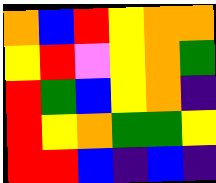[["orange", "blue", "red", "yellow", "orange", "orange"], ["yellow", "red", "violet", "yellow", "orange", "green"], ["red", "green", "blue", "yellow", "orange", "indigo"], ["red", "yellow", "orange", "green", "green", "yellow"], ["red", "red", "blue", "indigo", "blue", "indigo"]]